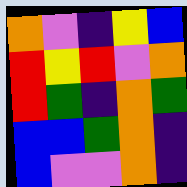[["orange", "violet", "indigo", "yellow", "blue"], ["red", "yellow", "red", "violet", "orange"], ["red", "green", "indigo", "orange", "green"], ["blue", "blue", "green", "orange", "indigo"], ["blue", "violet", "violet", "orange", "indigo"]]